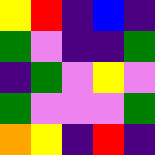[["yellow", "red", "indigo", "blue", "indigo"], ["green", "violet", "indigo", "indigo", "green"], ["indigo", "green", "violet", "yellow", "violet"], ["green", "violet", "violet", "violet", "green"], ["orange", "yellow", "indigo", "red", "indigo"]]